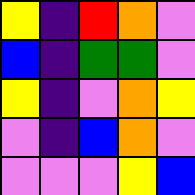[["yellow", "indigo", "red", "orange", "violet"], ["blue", "indigo", "green", "green", "violet"], ["yellow", "indigo", "violet", "orange", "yellow"], ["violet", "indigo", "blue", "orange", "violet"], ["violet", "violet", "violet", "yellow", "blue"]]